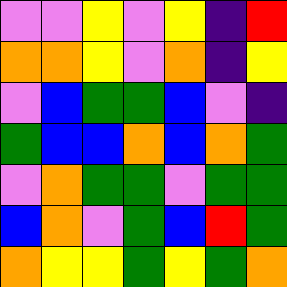[["violet", "violet", "yellow", "violet", "yellow", "indigo", "red"], ["orange", "orange", "yellow", "violet", "orange", "indigo", "yellow"], ["violet", "blue", "green", "green", "blue", "violet", "indigo"], ["green", "blue", "blue", "orange", "blue", "orange", "green"], ["violet", "orange", "green", "green", "violet", "green", "green"], ["blue", "orange", "violet", "green", "blue", "red", "green"], ["orange", "yellow", "yellow", "green", "yellow", "green", "orange"]]